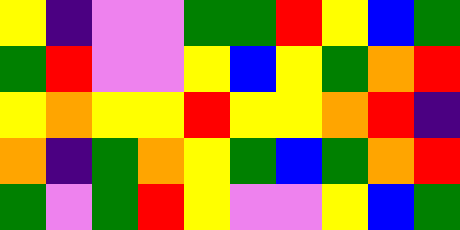[["yellow", "indigo", "violet", "violet", "green", "green", "red", "yellow", "blue", "green"], ["green", "red", "violet", "violet", "yellow", "blue", "yellow", "green", "orange", "red"], ["yellow", "orange", "yellow", "yellow", "red", "yellow", "yellow", "orange", "red", "indigo"], ["orange", "indigo", "green", "orange", "yellow", "green", "blue", "green", "orange", "red"], ["green", "violet", "green", "red", "yellow", "violet", "violet", "yellow", "blue", "green"]]